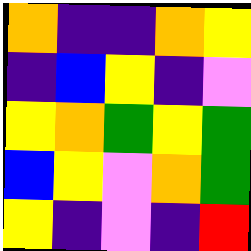[["orange", "indigo", "indigo", "orange", "yellow"], ["indigo", "blue", "yellow", "indigo", "violet"], ["yellow", "orange", "green", "yellow", "green"], ["blue", "yellow", "violet", "orange", "green"], ["yellow", "indigo", "violet", "indigo", "red"]]